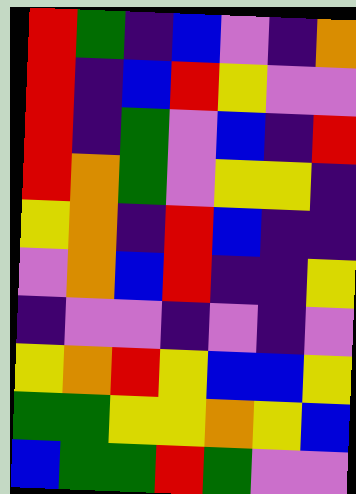[["red", "green", "indigo", "blue", "violet", "indigo", "orange"], ["red", "indigo", "blue", "red", "yellow", "violet", "violet"], ["red", "indigo", "green", "violet", "blue", "indigo", "red"], ["red", "orange", "green", "violet", "yellow", "yellow", "indigo"], ["yellow", "orange", "indigo", "red", "blue", "indigo", "indigo"], ["violet", "orange", "blue", "red", "indigo", "indigo", "yellow"], ["indigo", "violet", "violet", "indigo", "violet", "indigo", "violet"], ["yellow", "orange", "red", "yellow", "blue", "blue", "yellow"], ["green", "green", "yellow", "yellow", "orange", "yellow", "blue"], ["blue", "green", "green", "red", "green", "violet", "violet"]]